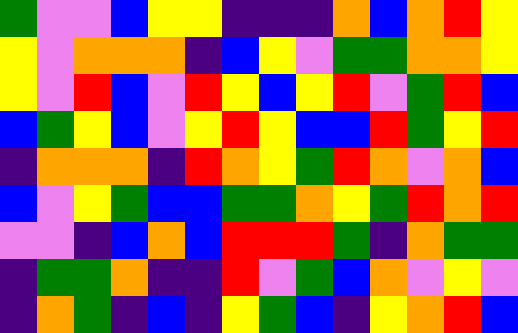[["green", "violet", "violet", "blue", "yellow", "yellow", "indigo", "indigo", "indigo", "orange", "blue", "orange", "red", "yellow"], ["yellow", "violet", "orange", "orange", "orange", "indigo", "blue", "yellow", "violet", "green", "green", "orange", "orange", "yellow"], ["yellow", "violet", "red", "blue", "violet", "red", "yellow", "blue", "yellow", "red", "violet", "green", "red", "blue"], ["blue", "green", "yellow", "blue", "violet", "yellow", "red", "yellow", "blue", "blue", "red", "green", "yellow", "red"], ["indigo", "orange", "orange", "orange", "indigo", "red", "orange", "yellow", "green", "red", "orange", "violet", "orange", "blue"], ["blue", "violet", "yellow", "green", "blue", "blue", "green", "green", "orange", "yellow", "green", "red", "orange", "red"], ["violet", "violet", "indigo", "blue", "orange", "blue", "red", "red", "red", "green", "indigo", "orange", "green", "green"], ["indigo", "green", "green", "orange", "indigo", "indigo", "red", "violet", "green", "blue", "orange", "violet", "yellow", "violet"], ["indigo", "orange", "green", "indigo", "blue", "indigo", "yellow", "green", "blue", "indigo", "yellow", "orange", "red", "blue"]]